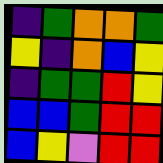[["indigo", "green", "orange", "orange", "green"], ["yellow", "indigo", "orange", "blue", "yellow"], ["indigo", "green", "green", "red", "yellow"], ["blue", "blue", "green", "red", "red"], ["blue", "yellow", "violet", "red", "red"]]